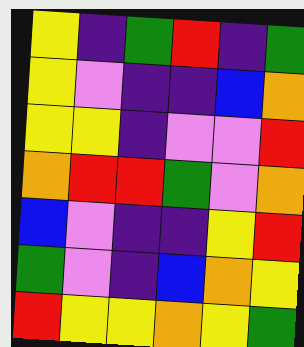[["yellow", "indigo", "green", "red", "indigo", "green"], ["yellow", "violet", "indigo", "indigo", "blue", "orange"], ["yellow", "yellow", "indigo", "violet", "violet", "red"], ["orange", "red", "red", "green", "violet", "orange"], ["blue", "violet", "indigo", "indigo", "yellow", "red"], ["green", "violet", "indigo", "blue", "orange", "yellow"], ["red", "yellow", "yellow", "orange", "yellow", "green"]]